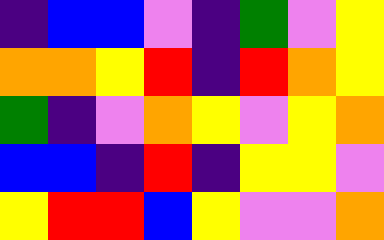[["indigo", "blue", "blue", "violet", "indigo", "green", "violet", "yellow"], ["orange", "orange", "yellow", "red", "indigo", "red", "orange", "yellow"], ["green", "indigo", "violet", "orange", "yellow", "violet", "yellow", "orange"], ["blue", "blue", "indigo", "red", "indigo", "yellow", "yellow", "violet"], ["yellow", "red", "red", "blue", "yellow", "violet", "violet", "orange"]]